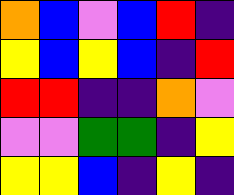[["orange", "blue", "violet", "blue", "red", "indigo"], ["yellow", "blue", "yellow", "blue", "indigo", "red"], ["red", "red", "indigo", "indigo", "orange", "violet"], ["violet", "violet", "green", "green", "indigo", "yellow"], ["yellow", "yellow", "blue", "indigo", "yellow", "indigo"]]